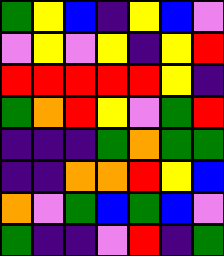[["green", "yellow", "blue", "indigo", "yellow", "blue", "violet"], ["violet", "yellow", "violet", "yellow", "indigo", "yellow", "red"], ["red", "red", "red", "red", "red", "yellow", "indigo"], ["green", "orange", "red", "yellow", "violet", "green", "red"], ["indigo", "indigo", "indigo", "green", "orange", "green", "green"], ["indigo", "indigo", "orange", "orange", "red", "yellow", "blue"], ["orange", "violet", "green", "blue", "green", "blue", "violet"], ["green", "indigo", "indigo", "violet", "red", "indigo", "green"]]